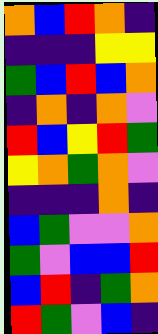[["orange", "blue", "red", "orange", "indigo"], ["indigo", "indigo", "indigo", "yellow", "yellow"], ["green", "blue", "red", "blue", "orange"], ["indigo", "orange", "indigo", "orange", "violet"], ["red", "blue", "yellow", "red", "green"], ["yellow", "orange", "green", "orange", "violet"], ["indigo", "indigo", "indigo", "orange", "indigo"], ["blue", "green", "violet", "violet", "orange"], ["green", "violet", "blue", "blue", "red"], ["blue", "red", "indigo", "green", "orange"], ["red", "green", "violet", "blue", "indigo"]]